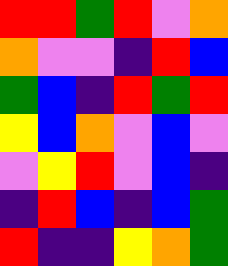[["red", "red", "green", "red", "violet", "orange"], ["orange", "violet", "violet", "indigo", "red", "blue"], ["green", "blue", "indigo", "red", "green", "red"], ["yellow", "blue", "orange", "violet", "blue", "violet"], ["violet", "yellow", "red", "violet", "blue", "indigo"], ["indigo", "red", "blue", "indigo", "blue", "green"], ["red", "indigo", "indigo", "yellow", "orange", "green"]]